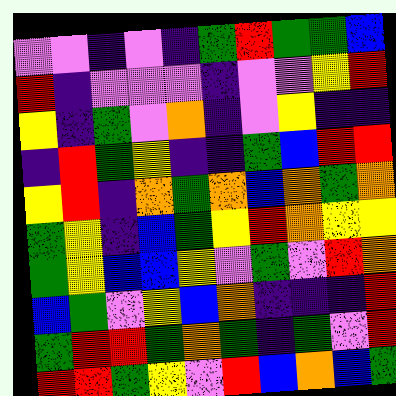[["violet", "violet", "indigo", "violet", "indigo", "green", "red", "green", "green", "blue"], ["red", "indigo", "violet", "violet", "violet", "indigo", "violet", "violet", "yellow", "red"], ["yellow", "indigo", "green", "violet", "orange", "indigo", "violet", "yellow", "indigo", "indigo"], ["indigo", "red", "green", "yellow", "indigo", "indigo", "green", "blue", "red", "red"], ["yellow", "red", "indigo", "orange", "green", "orange", "blue", "orange", "green", "orange"], ["green", "yellow", "indigo", "blue", "green", "yellow", "red", "orange", "yellow", "yellow"], ["green", "yellow", "blue", "blue", "yellow", "violet", "green", "violet", "red", "orange"], ["blue", "green", "violet", "yellow", "blue", "orange", "indigo", "indigo", "indigo", "red"], ["green", "red", "red", "green", "orange", "green", "indigo", "green", "violet", "red"], ["red", "red", "green", "yellow", "violet", "red", "blue", "orange", "blue", "green"]]